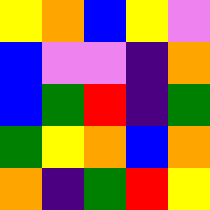[["yellow", "orange", "blue", "yellow", "violet"], ["blue", "violet", "violet", "indigo", "orange"], ["blue", "green", "red", "indigo", "green"], ["green", "yellow", "orange", "blue", "orange"], ["orange", "indigo", "green", "red", "yellow"]]